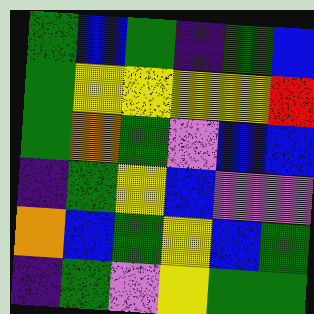[["green", "blue", "green", "indigo", "green", "blue"], ["green", "yellow", "yellow", "yellow", "yellow", "red"], ["green", "orange", "green", "violet", "blue", "blue"], ["indigo", "green", "yellow", "blue", "violet", "violet"], ["orange", "blue", "green", "yellow", "blue", "green"], ["indigo", "green", "violet", "yellow", "green", "green"]]